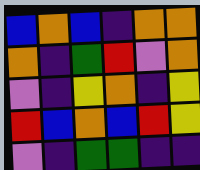[["blue", "orange", "blue", "indigo", "orange", "orange"], ["orange", "indigo", "green", "red", "violet", "orange"], ["violet", "indigo", "yellow", "orange", "indigo", "yellow"], ["red", "blue", "orange", "blue", "red", "yellow"], ["violet", "indigo", "green", "green", "indigo", "indigo"]]